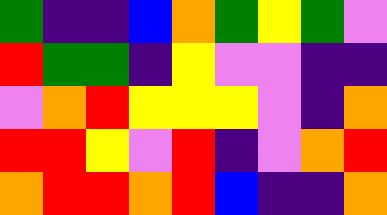[["green", "indigo", "indigo", "blue", "orange", "green", "yellow", "green", "violet"], ["red", "green", "green", "indigo", "yellow", "violet", "violet", "indigo", "indigo"], ["violet", "orange", "red", "yellow", "yellow", "yellow", "violet", "indigo", "orange"], ["red", "red", "yellow", "violet", "red", "indigo", "violet", "orange", "red"], ["orange", "red", "red", "orange", "red", "blue", "indigo", "indigo", "orange"]]